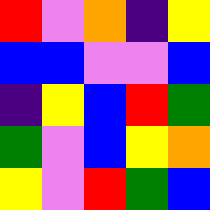[["red", "violet", "orange", "indigo", "yellow"], ["blue", "blue", "violet", "violet", "blue"], ["indigo", "yellow", "blue", "red", "green"], ["green", "violet", "blue", "yellow", "orange"], ["yellow", "violet", "red", "green", "blue"]]